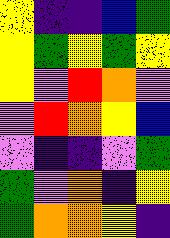[["yellow", "indigo", "indigo", "blue", "green"], ["yellow", "green", "yellow", "green", "yellow"], ["yellow", "violet", "red", "orange", "violet"], ["violet", "red", "orange", "yellow", "blue"], ["violet", "indigo", "indigo", "violet", "green"], ["green", "violet", "orange", "indigo", "yellow"], ["green", "orange", "orange", "yellow", "indigo"]]